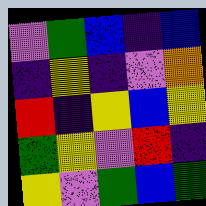[["violet", "green", "blue", "indigo", "blue"], ["indigo", "yellow", "indigo", "violet", "orange"], ["red", "indigo", "yellow", "blue", "yellow"], ["green", "yellow", "violet", "red", "indigo"], ["yellow", "violet", "green", "blue", "green"]]